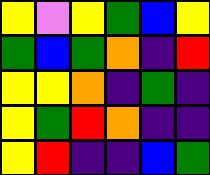[["yellow", "violet", "yellow", "green", "blue", "yellow"], ["green", "blue", "green", "orange", "indigo", "red"], ["yellow", "yellow", "orange", "indigo", "green", "indigo"], ["yellow", "green", "red", "orange", "indigo", "indigo"], ["yellow", "red", "indigo", "indigo", "blue", "green"]]